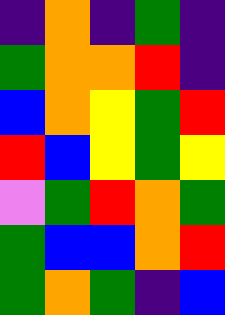[["indigo", "orange", "indigo", "green", "indigo"], ["green", "orange", "orange", "red", "indigo"], ["blue", "orange", "yellow", "green", "red"], ["red", "blue", "yellow", "green", "yellow"], ["violet", "green", "red", "orange", "green"], ["green", "blue", "blue", "orange", "red"], ["green", "orange", "green", "indigo", "blue"]]